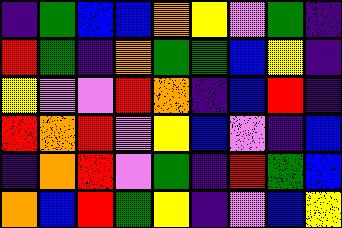[["indigo", "green", "blue", "blue", "orange", "yellow", "violet", "green", "indigo"], ["red", "green", "indigo", "orange", "green", "green", "blue", "yellow", "indigo"], ["yellow", "violet", "violet", "red", "orange", "indigo", "blue", "red", "indigo"], ["red", "orange", "red", "violet", "yellow", "blue", "violet", "indigo", "blue"], ["indigo", "orange", "red", "violet", "green", "indigo", "red", "green", "blue"], ["orange", "blue", "red", "green", "yellow", "indigo", "violet", "blue", "yellow"]]